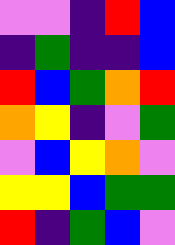[["violet", "violet", "indigo", "red", "blue"], ["indigo", "green", "indigo", "indigo", "blue"], ["red", "blue", "green", "orange", "red"], ["orange", "yellow", "indigo", "violet", "green"], ["violet", "blue", "yellow", "orange", "violet"], ["yellow", "yellow", "blue", "green", "green"], ["red", "indigo", "green", "blue", "violet"]]